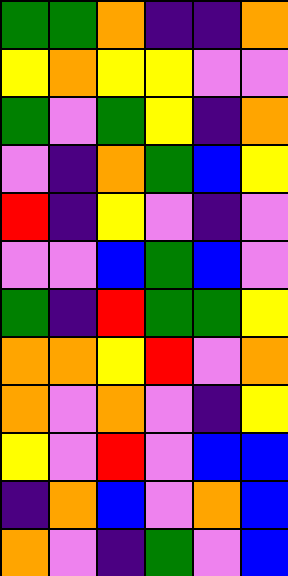[["green", "green", "orange", "indigo", "indigo", "orange"], ["yellow", "orange", "yellow", "yellow", "violet", "violet"], ["green", "violet", "green", "yellow", "indigo", "orange"], ["violet", "indigo", "orange", "green", "blue", "yellow"], ["red", "indigo", "yellow", "violet", "indigo", "violet"], ["violet", "violet", "blue", "green", "blue", "violet"], ["green", "indigo", "red", "green", "green", "yellow"], ["orange", "orange", "yellow", "red", "violet", "orange"], ["orange", "violet", "orange", "violet", "indigo", "yellow"], ["yellow", "violet", "red", "violet", "blue", "blue"], ["indigo", "orange", "blue", "violet", "orange", "blue"], ["orange", "violet", "indigo", "green", "violet", "blue"]]